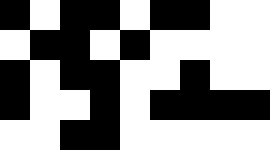[["black", "white", "black", "black", "white", "black", "black", "white", "white"], ["white", "black", "black", "white", "black", "white", "white", "white", "white"], ["black", "white", "black", "black", "white", "white", "black", "white", "white"], ["black", "white", "white", "black", "white", "black", "black", "black", "black"], ["white", "white", "black", "black", "white", "white", "white", "white", "white"]]